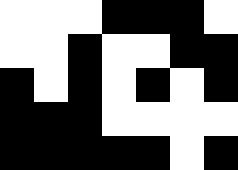[["white", "white", "white", "black", "black", "black", "white"], ["white", "white", "black", "white", "white", "black", "black"], ["black", "white", "black", "white", "black", "white", "black"], ["black", "black", "black", "white", "white", "white", "white"], ["black", "black", "black", "black", "black", "white", "black"]]